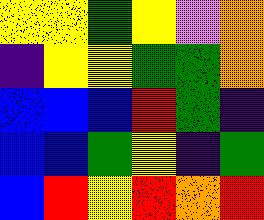[["yellow", "yellow", "green", "yellow", "violet", "orange"], ["indigo", "yellow", "yellow", "green", "green", "orange"], ["blue", "blue", "blue", "red", "green", "indigo"], ["blue", "blue", "green", "yellow", "indigo", "green"], ["blue", "red", "yellow", "red", "orange", "red"]]